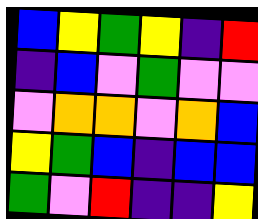[["blue", "yellow", "green", "yellow", "indigo", "red"], ["indigo", "blue", "violet", "green", "violet", "violet"], ["violet", "orange", "orange", "violet", "orange", "blue"], ["yellow", "green", "blue", "indigo", "blue", "blue"], ["green", "violet", "red", "indigo", "indigo", "yellow"]]